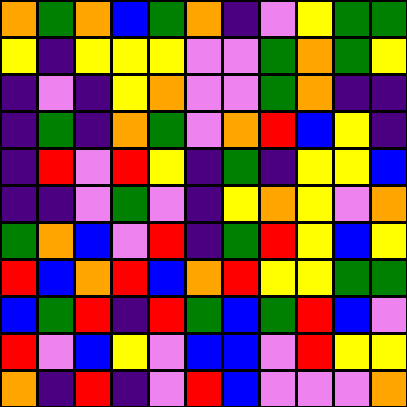[["orange", "green", "orange", "blue", "green", "orange", "indigo", "violet", "yellow", "green", "green"], ["yellow", "indigo", "yellow", "yellow", "yellow", "violet", "violet", "green", "orange", "green", "yellow"], ["indigo", "violet", "indigo", "yellow", "orange", "violet", "violet", "green", "orange", "indigo", "indigo"], ["indigo", "green", "indigo", "orange", "green", "violet", "orange", "red", "blue", "yellow", "indigo"], ["indigo", "red", "violet", "red", "yellow", "indigo", "green", "indigo", "yellow", "yellow", "blue"], ["indigo", "indigo", "violet", "green", "violet", "indigo", "yellow", "orange", "yellow", "violet", "orange"], ["green", "orange", "blue", "violet", "red", "indigo", "green", "red", "yellow", "blue", "yellow"], ["red", "blue", "orange", "red", "blue", "orange", "red", "yellow", "yellow", "green", "green"], ["blue", "green", "red", "indigo", "red", "green", "blue", "green", "red", "blue", "violet"], ["red", "violet", "blue", "yellow", "violet", "blue", "blue", "violet", "red", "yellow", "yellow"], ["orange", "indigo", "red", "indigo", "violet", "red", "blue", "violet", "violet", "violet", "orange"]]